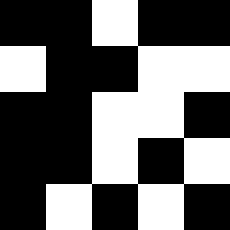[["black", "black", "white", "black", "black"], ["white", "black", "black", "white", "white"], ["black", "black", "white", "white", "black"], ["black", "black", "white", "black", "white"], ["black", "white", "black", "white", "black"]]